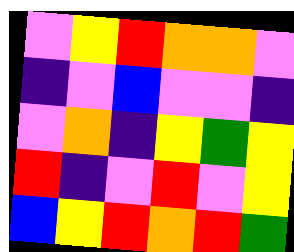[["violet", "yellow", "red", "orange", "orange", "violet"], ["indigo", "violet", "blue", "violet", "violet", "indigo"], ["violet", "orange", "indigo", "yellow", "green", "yellow"], ["red", "indigo", "violet", "red", "violet", "yellow"], ["blue", "yellow", "red", "orange", "red", "green"]]